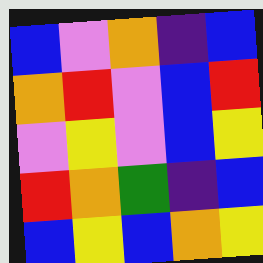[["blue", "violet", "orange", "indigo", "blue"], ["orange", "red", "violet", "blue", "red"], ["violet", "yellow", "violet", "blue", "yellow"], ["red", "orange", "green", "indigo", "blue"], ["blue", "yellow", "blue", "orange", "yellow"]]